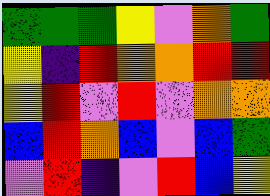[["green", "green", "green", "yellow", "violet", "orange", "green"], ["yellow", "indigo", "red", "orange", "orange", "red", "red"], ["yellow", "red", "violet", "red", "violet", "orange", "orange"], ["blue", "red", "orange", "blue", "violet", "blue", "green"], ["violet", "red", "indigo", "violet", "red", "blue", "yellow"]]